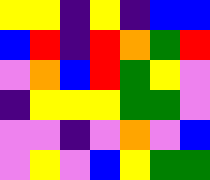[["yellow", "yellow", "indigo", "yellow", "indigo", "blue", "blue"], ["blue", "red", "indigo", "red", "orange", "green", "red"], ["violet", "orange", "blue", "red", "green", "yellow", "violet"], ["indigo", "yellow", "yellow", "yellow", "green", "green", "violet"], ["violet", "violet", "indigo", "violet", "orange", "violet", "blue"], ["violet", "yellow", "violet", "blue", "yellow", "green", "green"]]